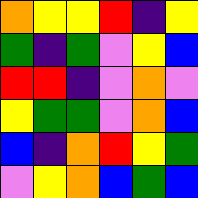[["orange", "yellow", "yellow", "red", "indigo", "yellow"], ["green", "indigo", "green", "violet", "yellow", "blue"], ["red", "red", "indigo", "violet", "orange", "violet"], ["yellow", "green", "green", "violet", "orange", "blue"], ["blue", "indigo", "orange", "red", "yellow", "green"], ["violet", "yellow", "orange", "blue", "green", "blue"]]